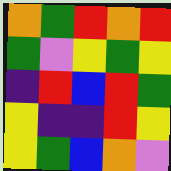[["orange", "green", "red", "orange", "red"], ["green", "violet", "yellow", "green", "yellow"], ["indigo", "red", "blue", "red", "green"], ["yellow", "indigo", "indigo", "red", "yellow"], ["yellow", "green", "blue", "orange", "violet"]]